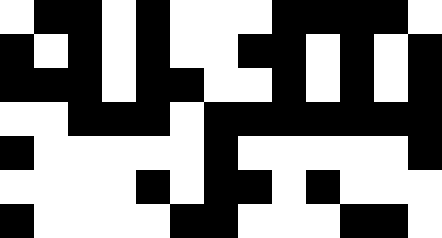[["white", "black", "black", "white", "black", "white", "white", "white", "black", "black", "black", "black", "white"], ["black", "white", "black", "white", "black", "white", "white", "black", "black", "white", "black", "white", "black"], ["black", "black", "black", "white", "black", "black", "white", "white", "black", "white", "black", "white", "black"], ["white", "white", "black", "black", "black", "white", "black", "black", "black", "black", "black", "black", "black"], ["black", "white", "white", "white", "white", "white", "black", "white", "white", "white", "white", "white", "black"], ["white", "white", "white", "white", "black", "white", "black", "black", "white", "black", "white", "white", "white"], ["black", "white", "white", "white", "white", "black", "black", "white", "white", "white", "black", "black", "white"]]